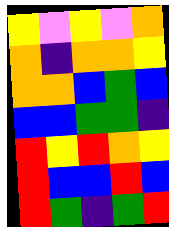[["yellow", "violet", "yellow", "violet", "orange"], ["orange", "indigo", "orange", "orange", "yellow"], ["orange", "orange", "blue", "green", "blue"], ["blue", "blue", "green", "green", "indigo"], ["red", "yellow", "red", "orange", "yellow"], ["red", "blue", "blue", "red", "blue"], ["red", "green", "indigo", "green", "red"]]